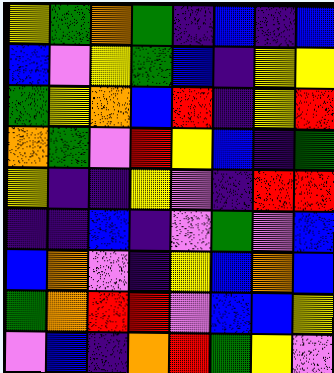[["yellow", "green", "orange", "green", "indigo", "blue", "indigo", "blue"], ["blue", "violet", "yellow", "green", "blue", "indigo", "yellow", "yellow"], ["green", "yellow", "orange", "blue", "red", "indigo", "yellow", "red"], ["orange", "green", "violet", "red", "yellow", "blue", "indigo", "green"], ["yellow", "indigo", "indigo", "yellow", "violet", "indigo", "red", "red"], ["indigo", "indigo", "blue", "indigo", "violet", "green", "violet", "blue"], ["blue", "orange", "violet", "indigo", "yellow", "blue", "orange", "blue"], ["green", "orange", "red", "red", "violet", "blue", "blue", "yellow"], ["violet", "blue", "indigo", "orange", "red", "green", "yellow", "violet"]]